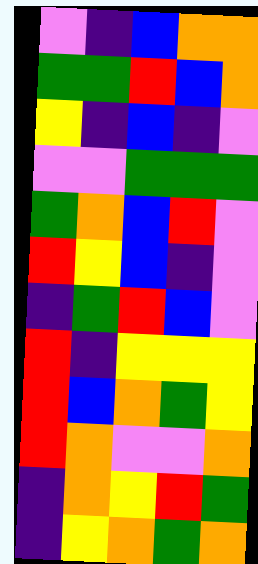[["violet", "indigo", "blue", "orange", "orange"], ["green", "green", "red", "blue", "orange"], ["yellow", "indigo", "blue", "indigo", "violet"], ["violet", "violet", "green", "green", "green"], ["green", "orange", "blue", "red", "violet"], ["red", "yellow", "blue", "indigo", "violet"], ["indigo", "green", "red", "blue", "violet"], ["red", "indigo", "yellow", "yellow", "yellow"], ["red", "blue", "orange", "green", "yellow"], ["red", "orange", "violet", "violet", "orange"], ["indigo", "orange", "yellow", "red", "green"], ["indigo", "yellow", "orange", "green", "orange"]]